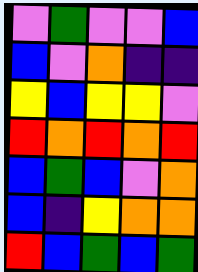[["violet", "green", "violet", "violet", "blue"], ["blue", "violet", "orange", "indigo", "indigo"], ["yellow", "blue", "yellow", "yellow", "violet"], ["red", "orange", "red", "orange", "red"], ["blue", "green", "blue", "violet", "orange"], ["blue", "indigo", "yellow", "orange", "orange"], ["red", "blue", "green", "blue", "green"]]